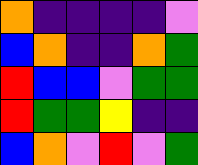[["orange", "indigo", "indigo", "indigo", "indigo", "violet"], ["blue", "orange", "indigo", "indigo", "orange", "green"], ["red", "blue", "blue", "violet", "green", "green"], ["red", "green", "green", "yellow", "indigo", "indigo"], ["blue", "orange", "violet", "red", "violet", "green"]]